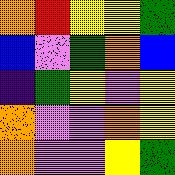[["orange", "red", "yellow", "yellow", "green"], ["blue", "violet", "green", "orange", "blue"], ["indigo", "green", "yellow", "violet", "yellow"], ["orange", "violet", "violet", "orange", "yellow"], ["orange", "violet", "violet", "yellow", "green"]]